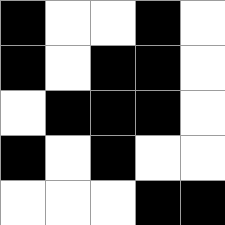[["black", "white", "white", "black", "white"], ["black", "white", "black", "black", "white"], ["white", "black", "black", "black", "white"], ["black", "white", "black", "white", "white"], ["white", "white", "white", "black", "black"]]